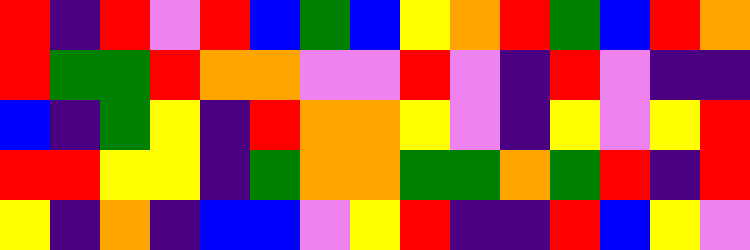[["red", "indigo", "red", "violet", "red", "blue", "green", "blue", "yellow", "orange", "red", "green", "blue", "red", "orange"], ["red", "green", "green", "red", "orange", "orange", "violet", "violet", "red", "violet", "indigo", "red", "violet", "indigo", "indigo"], ["blue", "indigo", "green", "yellow", "indigo", "red", "orange", "orange", "yellow", "violet", "indigo", "yellow", "violet", "yellow", "red"], ["red", "red", "yellow", "yellow", "indigo", "green", "orange", "orange", "green", "green", "orange", "green", "red", "indigo", "red"], ["yellow", "indigo", "orange", "indigo", "blue", "blue", "violet", "yellow", "red", "indigo", "indigo", "red", "blue", "yellow", "violet"]]